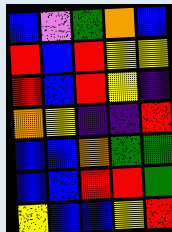[["blue", "violet", "green", "orange", "blue"], ["red", "blue", "red", "yellow", "yellow"], ["red", "blue", "red", "yellow", "indigo"], ["orange", "yellow", "indigo", "indigo", "red"], ["blue", "blue", "orange", "green", "green"], ["blue", "blue", "red", "red", "green"], ["yellow", "blue", "blue", "yellow", "red"]]